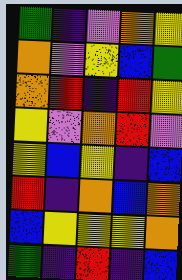[["green", "indigo", "violet", "orange", "yellow"], ["orange", "violet", "yellow", "blue", "green"], ["orange", "red", "indigo", "red", "yellow"], ["yellow", "violet", "orange", "red", "violet"], ["yellow", "blue", "yellow", "indigo", "blue"], ["red", "indigo", "orange", "blue", "orange"], ["blue", "yellow", "yellow", "yellow", "orange"], ["green", "indigo", "red", "indigo", "blue"]]